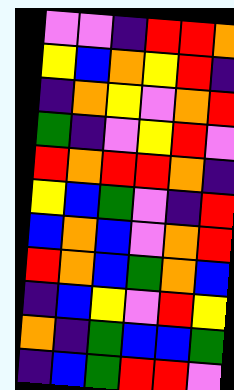[["violet", "violet", "indigo", "red", "red", "orange"], ["yellow", "blue", "orange", "yellow", "red", "indigo"], ["indigo", "orange", "yellow", "violet", "orange", "red"], ["green", "indigo", "violet", "yellow", "red", "violet"], ["red", "orange", "red", "red", "orange", "indigo"], ["yellow", "blue", "green", "violet", "indigo", "red"], ["blue", "orange", "blue", "violet", "orange", "red"], ["red", "orange", "blue", "green", "orange", "blue"], ["indigo", "blue", "yellow", "violet", "red", "yellow"], ["orange", "indigo", "green", "blue", "blue", "green"], ["indigo", "blue", "green", "red", "red", "violet"]]